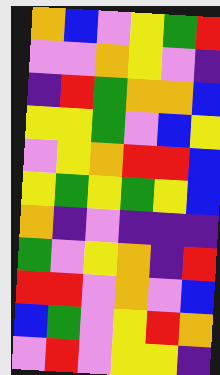[["orange", "blue", "violet", "yellow", "green", "red"], ["violet", "violet", "orange", "yellow", "violet", "indigo"], ["indigo", "red", "green", "orange", "orange", "blue"], ["yellow", "yellow", "green", "violet", "blue", "yellow"], ["violet", "yellow", "orange", "red", "red", "blue"], ["yellow", "green", "yellow", "green", "yellow", "blue"], ["orange", "indigo", "violet", "indigo", "indigo", "indigo"], ["green", "violet", "yellow", "orange", "indigo", "red"], ["red", "red", "violet", "orange", "violet", "blue"], ["blue", "green", "violet", "yellow", "red", "orange"], ["violet", "red", "violet", "yellow", "yellow", "indigo"]]